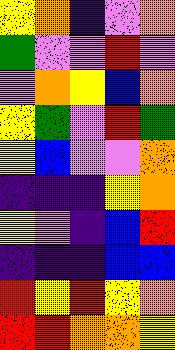[["yellow", "orange", "indigo", "violet", "orange"], ["green", "violet", "violet", "red", "violet"], ["violet", "orange", "yellow", "blue", "orange"], ["yellow", "green", "violet", "red", "green"], ["yellow", "blue", "violet", "violet", "orange"], ["indigo", "indigo", "indigo", "yellow", "orange"], ["yellow", "violet", "indigo", "blue", "red"], ["indigo", "indigo", "indigo", "blue", "blue"], ["red", "yellow", "red", "yellow", "orange"], ["red", "red", "orange", "orange", "yellow"]]